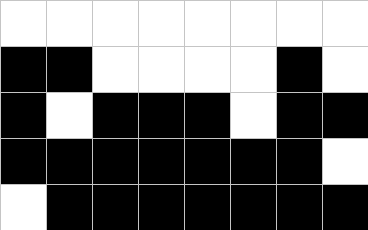[["white", "white", "white", "white", "white", "white", "white", "white"], ["black", "black", "white", "white", "white", "white", "black", "white"], ["black", "white", "black", "black", "black", "white", "black", "black"], ["black", "black", "black", "black", "black", "black", "black", "white"], ["white", "black", "black", "black", "black", "black", "black", "black"]]